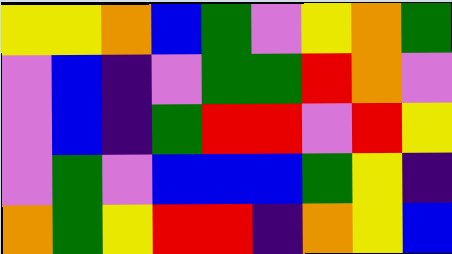[["yellow", "yellow", "orange", "blue", "green", "violet", "yellow", "orange", "green"], ["violet", "blue", "indigo", "violet", "green", "green", "red", "orange", "violet"], ["violet", "blue", "indigo", "green", "red", "red", "violet", "red", "yellow"], ["violet", "green", "violet", "blue", "blue", "blue", "green", "yellow", "indigo"], ["orange", "green", "yellow", "red", "red", "indigo", "orange", "yellow", "blue"]]